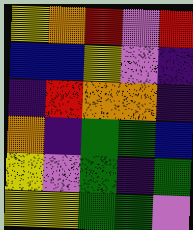[["yellow", "orange", "red", "violet", "red"], ["blue", "blue", "yellow", "violet", "indigo"], ["indigo", "red", "orange", "orange", "indigo"], ["orange", "indigo", "green", "green", "blue"], ["yellow", "violet", "green", "indigo", "green"], ["yellow", "yellow", "green", "green", "violet"]]